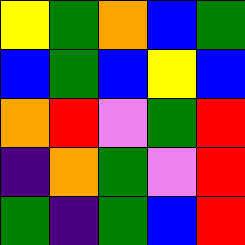[["yellow", "green", "orange", "blue", "green"], ["blue", "green", "blue", "yellow", "blue"], ["orange", "red", "violet", "green", "red"], ["indigo", "orange", "green", "violet", "red"], ["green", "indigo", "green", "blue", "red"]]